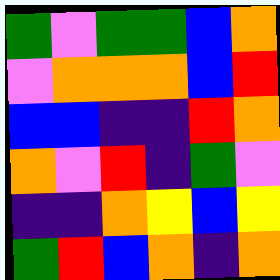[["green", "violet", "green", "green", "blue", "orange"], ["violet", "orange", "orange", "orange", "blue", "red"], ["blue", "blue", "indigo", "indigo", "red", "orange"], ["orange", "violet", "red", "indigo", "green", "violet"], ["indigo", "indigo", "orange", "yellow", "blue", "yellow"], ["green", "red", "blue", "orange", "indigo", "orange"]]